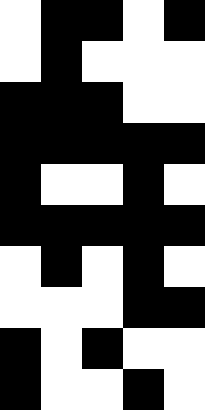[["white", "black", "black", "white", "black"], ["white", "black", "white", "white", "white"], ["black", "black", "black", "white", "white"], ["black", "black", "black", "black", "black"], ["black", "white", "white", "black", "white"], ["black", "black", "black", "black", "black"], ["white", "black", "white", "black", "white"], ["white", "white", "white", "black", "black"], ["black", "white", "black", "white", "white"], ["black", "white", "white", "black", "white"]]